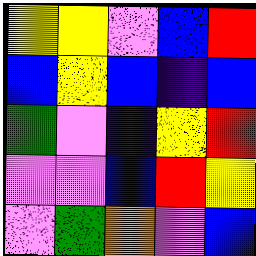[["yellow", "yellow", "violet", "blue", "red"], ["blue", "yellow", "blue", "indigo", "blue"], ["green", "violet", "indigo", "yellow", "red"], ["violet", "violet", "blue", "red", "yellow"], ["violet", "green", "orange", "violet", "blue"]]